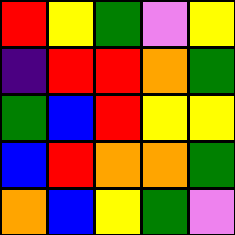[["red", "yellow", "green", "violet", "yellow"], ["indigo", "red", "red", "orange", "green"], ["green", "blue", "red", "yellow", "yellow"], ["blue", "red", "orange", "orange", "green"], ["orange", "blue", "yellow", "green", "violet"]]